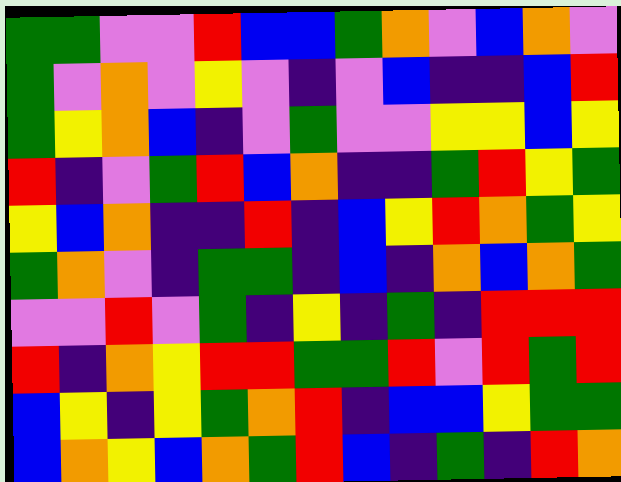[["green", "green", "violet", "violet", "red", "blue", "blue", "green", "orange", "violet", "blue", "orange", "violet"], ["green", "violet", "orange", "violet", "yellow", "violet", "indigo", "violet", "blue", "indigo", "indigo", "blue", "red"], ["green", "yellow", "orange", "blue", "indigo", "violet", "green", "violet", "violet", "yellow", "yellow", "blue", "yellow"], ["red", "indigo", "violet", "green", "red", "blue", "orange", "indigo", "indigo", "green", "red", "yellow", "green"], ["yellow", "blue", "orange", "indigo", "indigo", "red", "indigo", "blue", "yellow", "red", "orange", "green", "yellow"], ["green", "orange", "violet", "indigo", "green", "green", "indigo", "blue", "indigo", "orange", "blue", "orange", "green"], ["violet", "violet", "red", "violet", "green", "indigo", "yellow", "indigo", "green", "indigo", "red", "red", "red"], ["red", "indigo", "orange", "yellow", "red", "red", "green", "green", "red", "violet", "red", "green", "red"], ["blue", "yellow", "indigo", "yellow", "green", "orange", "red", "indigo", "blue", "blue", "yellow", "green", "green"], ["blue", "orange", "yellow", "blue", "orange", "green", "red", "blue", "indigo", "green", "indigo", "red", "orange"]]